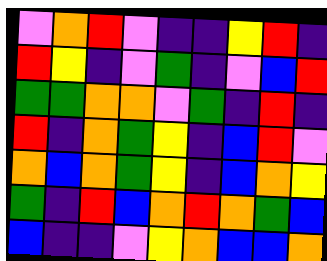[["violet", "orange", "red", "violet", "indigo", "indigo", "yellow", "red", "indigo"], ["red", "yellow", "indigo", "violet", "green", "indigo", "violet", "blue", "red"], ["green", "green", "orange", "orange", "violet", "green", "indigo", "red", "indigo"], ["red", "indigo", "orange", "green", "yellow", "indigo", "blue", "red", "violet"], ["orange", "blue", "orange", "green", "yellow", "indigo", "blue", "orange", "yellow"], ["green", "indigo", "red", "blue", "orange", "red", "orange", "green", "blue"], ["blue", "indigo", "indigo", "violet", "yellow", "orange", "blue", "blue", "orange"]]